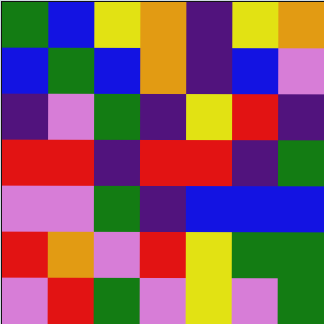[["green", "blue", "yellow", "orange", "indigo", "yellow", "orange"], ["blue", "green", "blue", "orange", "indigo", "blue", "violet"], ["indigo", "violet", "green", "indigo", "yellow", "red", "indigo"], ["red", "red", "indigo", "red", "red", "indigo", "green"], ["violet", "violet", "green", "indigo", "blue", "blue", "blue"], ["red", "orange", "violet", "red", "yellow", "green", "green"], ["violet", "red", "green", "violet", "yellow", "violet", "green"]]